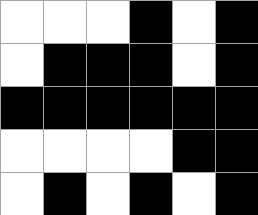[["white", "white", "white", "black", "white", "black"], ["white", "black", "black", "black", "white", "black"], ["black", "black", "black", "black", "black", "black"], ["white", "white", "white", "white", "black", "black"], ["white", "black", "white", "black", "white", "black"]]